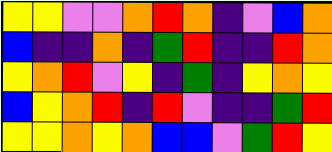[["yellow", "yellow", "violet", "violet", "orange", "red", "orange", "indigo", "violet", "blue", "orange"], ["blue", "indigo", "indigo", "orange", "indigo", "green", "red", "indigo", "indigo", "red", "orange"], ["yellow", "orange", "red", "violet", "yellow", "indigo", "green", "indigo", "yellow", "orange", "yellow"], ["blue", "yellow", "orange", "red", "indigo", "red", "violet", "indigo", "indigo", "green", "red"], ["yellow", "yellow", "orange", "yellow", "orange", "blue", "blue", "violet", "green", "red", "yellow"]]